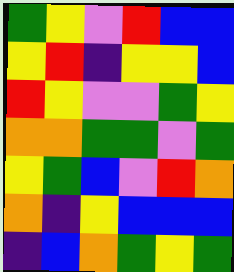[["green", "yellow", "violet", "red", "blue", "blue"], ["yellow", "red", "indigo", "yellow", "yellow", "blue"], ["red", "yellow", "violet", "violet", "green", "yellow"], ["orange", "orange", "green", "green", "violet", "green"], ["yellow", "green", "blue", "violet", "red", "orange"], ["orange", "indigo", "yellow", "blue", "blue", "blue"], ["indigo", "blue", "orange", "green", "yellow", "green"]]